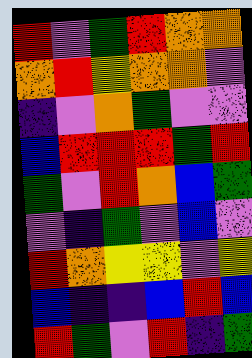[["red", "violet", "green", "red", "orange", "orange"], ["orange", "red", "yellow", "orange", "orange", "violet"], ["indigo", "violet", "orange", "green", "violet", "violet"], ["blue", "red", "red", "red", "green", "red"], ["green", "violet", "red", "orange", "blue", "green"], ["violet", "indigo", "green", "violet", "blue", "violet"], ["red", "orange", "yellow", "yellow", "violet", "yellow"], ["blue", "indigo", "indigo", "blue", "red", "blue"], ["red", "green", "violet", "red", "indigo", "green"]]